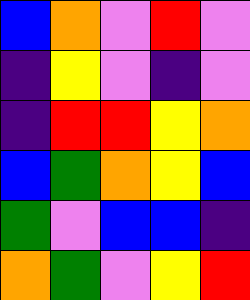[["blue", "orange", "violet", "red", "violet"], ["indigo", "yellow", "violet", "indigo", "violet"], ["indigo", "red", "red", "yellow", "orange"], ["blue", "green", "orange", "yellow", "blue"], ["green", "violet", "blue", "blue", "indigo"], ["orange", "green", "violet", "yellow", "red"]]